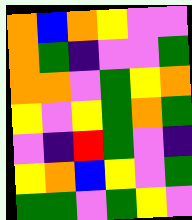[["orange", "blue", "orange", "yellow", "violet", "violet"], ["orange", "green", "indigo", "violet", "violet", "green"], ["orange", "orange", "violet", "green", "yellow", "orange"], ["yellow", "violet", "yellow", "green", "orange", "green"], ["violet", "indigo", "red", "green", "violet", "indigo"], ["yellow", "orange", "blue", "yellow", "violet", "green"], ["green", "green", "violet", "green", "yellow", "violet"]]